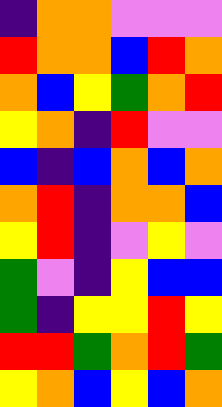[["indigo", "orange", "orange", "violet", "violet", "violet"], ["red", "orange", "orange", "blue", "red", "orange"], ["orange", "blue", "yellow", "green", "orange", "red"], ["yellow", "orange", "indigo", "red", "violet", "violet"], ["blue", "indigo", "blue", "orange", "blue", "orange"], ["orange", "red", "indigo", "orange", "orange", "blue"], ["yellow", "red", "indigo", "violet", "yellow", "violet"], ["green", "violet", "indigo", "yellow", "blue", "blue"], ["green", "indigo", "yellow", "yellow", "red", "yellow"], ["red", "red", "green", "orange", "red", "green"], ["yellow", "orange", "blue", "yellow", "blue", "orange"]]